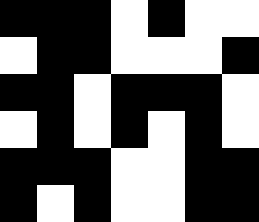[["black", "black", "black", "white", "black", "white", "white"], ["white", "black", "black", "white", "white", "white", "black"], ["black", "black", "white", "black", "black", "black", "white"], ["white", "black", "white", "black", "white", "black", "white"], ["black", "black", "black", "white", "white", "black", "black"], ["black", "white", "black", "white", "white", "black", "black"]]